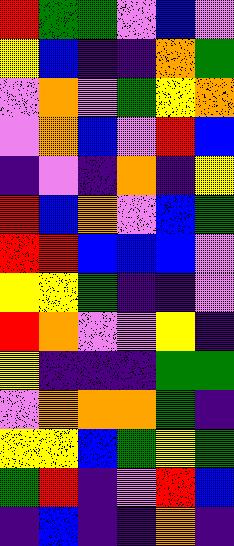[["red", "green", "green", "violet", "blue", "violet"], ["yellow", "blue", "indigo", "indigo", "orange", "green"], ["violet", "orange", "violet", "green", "yellow", "orange"], ["violet", "orange", "blue", "violet", "red", "blue"], ["indigo", "violet", "indigo", "orange", "indigo", "yellow"], ["red", "blue", "orange", "violet", "blue", "green"], ["red", "red", "blue", "blue", "blue", "violet"], ["yellow", "yellow", "green", "indigo", "indigo", "violet"], ["red", "orange", "violet", "violet", "yellow", "indigo"], ["yellow", "indigo", "indigo", "indigo", "green", "green"], ["violet", "orange", "orange", "orange", "green", "indigo"], ["yellow", "yellow", "blue", "green", "yellow", "green"], ["green", "red", "indigo", "violet", "red", "blue"], ["indigo", "blue", "indigo", "indigo", "orange", "indigo"]]